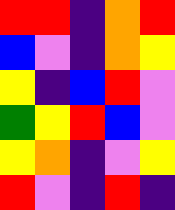[["red", "red", "indigo", "orange", "red"], ["blue", "violet", "indigo", "orange", "yellow"], ["yellow", "indigo", "blue", "red", "violet"], ["green", "yellow", "red", "blue", "violet"], ["yellow", "orange", "indigo", "violet", "yellow"], ["red", "violet", "indigo", "red", "indigo"]]